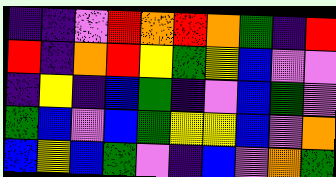[["indigo", "indigo", "violet", "red", "orange", "red", "orange", "green", "indigo", "red"], ["red", "indigo", "orange", "red", "yellow", "green", "yellow", "blue", "violet", "violet"], ["indigo", "yellow", "indigo", "blue", "green", "indigo", "violet", "blue", "green", "violet"], ["green", "blue", "violet", "blue", "green", "yellow", "yellow", "blue", "violet", "orange"], ["blue", "yellow", "blue", "green", "violet", "indigo", "blue", "violet", "orange", "green"]]